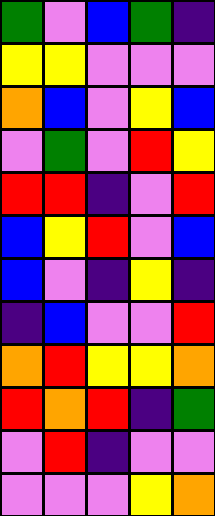[["green", "violet", "blue", "green", "indigo"], ["yellow", "yellow", "violet", "violet", "violet"], ["orange", "blue", "violet", "yellow", "blue"], ["violet", "green", "violet", "red", "yellow"], ["red", "red", "indigo", "violet", "red"], ["blue", "yellow", "red", "violet", "blue"], ["blue", "violet", "indigo", "yellow", "indigo"], ["indigo", "blue", "violet", "violet", "red"], ["orange", "red", "yellow", "yellow", "orange"], ["red", "orange", "red", "indigo", "green"], ["violet", "red", "indigo", "violet", "violet"], ["violet", "violet", "violet", "yellow", "orange"]]